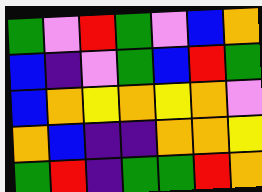[["green", "violet", "red", "green", "violet", "blue", "orange"], ["blue", "indigo", "violet", "green", "blue", "red", "green"], ["blue", "orange", "yellow", "orange", "yellow", "orange", "violet"], ["orange", "blue", "indigo", "indigo", "orange", "orange", "yellow"], ["green", "red", "indigo", "green", "green", "red", "orange"]]